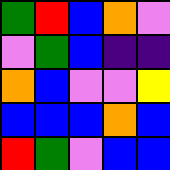[["green", "red", "blue", "orange", "violet"], ["violet", "green", "blue", "indigo", "indigo"], ["orange", "blue", "violet", "violet", "yellow"], ["blue", "blue", "blue", "orange", "blue"], ["red", "green", "violet", "blue", "blue"]]